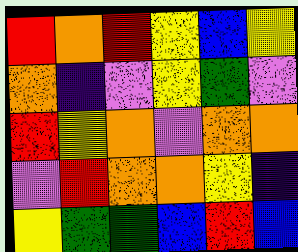[["red", "orange", "red", "yellow", "blue", "yellow"], ["orange", "indigo", "violet", "yellow", "green", "violet"], ["red", "yellow", "orange", "violet", "orange", "orange"], ["violet", "red", "orange", "orange", "yellow", "indigo"], ["yellow", "green", "green", "blue", "red", "blue"]]